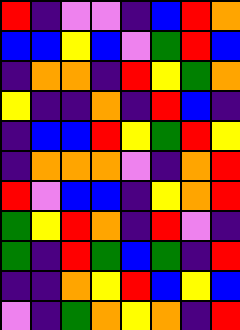[["red", "indigo", "violet", "violet", "indigo", "blue", "red", "orange"], ["blue", "blue", "yellow", "blue", "violet", "green", "red", "blue"], ["indigo", "orange", "orange", "indigo", "red", "yellow", "green", "orange"], ["yellow", "indigo", "indigo", "orange", "indigo", "red", "blue", "indigo"], ["indigo", "blue", "blue", "red", "yellow", "green", "red", "yellow"], ["indigo", "orange", "orange", "orange", "violet", "indigo", "orange", "red"], ["red", "violet", "blue", "blue", "indigo", "yellow", "orange", "red"], ["green", "yellow", "red", "orange", "indigo", "red", "violet", "indigo"], ["green", "indigo", "red", "green", "blue", "green", "indigo", "red"], ["indigo", "indigo", "orange", "yellow", "red", "blue", "yellow", "blue"], ["violet", "indigo", "green", "orange", "yellow", "orange", "indigo", "red"]]